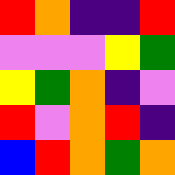[["red", "orange", "indigo", "indigo", "red"], ["violet", "violet", "violet", "yellow", "green"], ["yellow", "green", "orange", "indigo", "violet"], ["red", "violet", "orange", "red", "indigo"], ["blue", "red", "orange", "green", "orange"]]